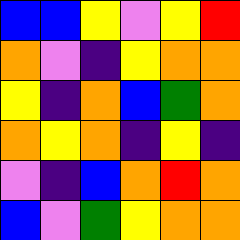[["blue", "blue", "yellow", "violet", "yellow", "red"], ["orange", "violet", "indigo", "yellow", "orange", "orange"], ["yellow", "indigo", "orange", "blue", "green", "orange"], ["orange", "yellow", "orange", "indigo", "yellow", "indigo"], ["violet", "indigo", "blue", "orange", "red", "orange"], ["blue", "violet", "green", "yellow", "orange", "orange"]]